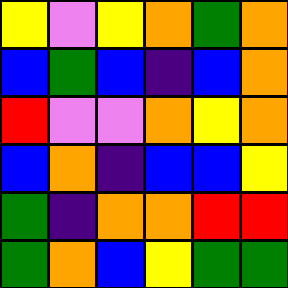[["yellow", "violet", "yellow", "orange", "green", "orange"], ["blue", "green", "blue", "indigo", "blue", "orange"], ["red", "violet", "violet", "orange", "yellow", "orange"], ["blue", "orange", "indigo", "blue", "blue", "yellow"], ["green", "indigo", "orange", "orange", "red", "red"], ["green", "orange", "blue", "yellow", "green", "green"]]